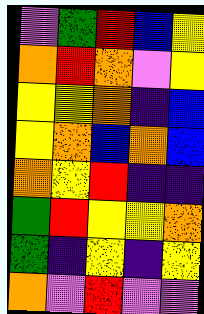[["violet", "green", "red", "blue", "yellow"], ["orange", "red", "orange", "violet", "yellow"], ["yellow", "yellow", "orange", "indigo", "blue"], ["yellow", "orange", "blue", "orange", "blue"], ["orange", "yellow", "red", "indigo", "indigo"], ["green", "red", "yellow", "yellow", "orange"], ["green", "indigo", "yellow", "indigo", "yellow"], ["orange", "violet", "red", "violet", "violet"]]